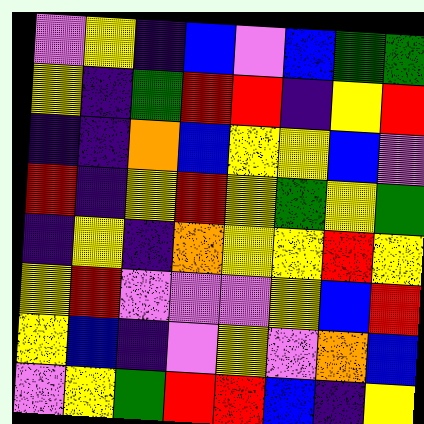[["violet", "yellow", "indigo", "blue", "violet", "blue", "green", "green"], ["yellow", "indigo", "green", "red", "red", "indigo", "yellow", "red"], ["indigo", "indigo", "orange", "blue", "yellow", "yellow", "blue", "violet"], ["red", "indigo", "yellow", "red", "yellow", "green", "yellow", "green"], ["indigo", "yellow", "indigo", "orange", "yellow", "yellow", "red", "yellow"], ["yellow", "red", "violet", "violet", "violet", "yellow", "blue", "red"], ["yellow", "blue", "indigo", "violet", "yellow", "violet", "orange", "blue"], ["violet", "yellow", "green", "red", "red", "blue", "indigo", "yellow"]]